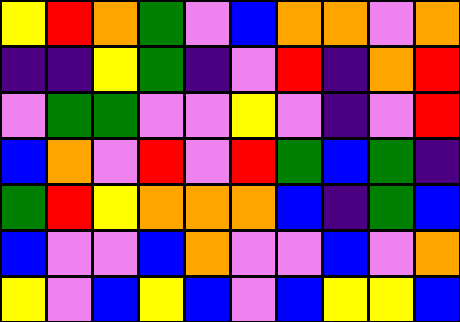[["yellow", "red", "orange", "green", "violet", "blue", "orange", "orange", "violet", "orange"], ["indigo", "indigo", "yellow", "green", "indigo", "violet", "red", "indigo", "orange", "red"], ["violet", "green", "green", "violet", "violet", "yellow", "violet", "indigo", "violet", "red"], ["blue", "orange", "violet", "red", "violet", "red", "green", "blue", "green", "indigo"], ["green", "red", "yellow", "orange", "orange", "orange", "blue", "indigo", "green", "blue"], ["blue", "violet", "violet", "blue", "orange", "violet", "violet", "blue", "violet", "orange"], ["yellow", "violet", "blue", "yellow", "blue", "violet", "blue", "yellow", "yellow", "blue"]]